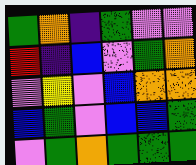[["green", "orange", "indigo", "green", "violet", "violet"], ["red", "indigo", "blue", "violet", "green", "orange"], ["violet", "yellow", "violet", "blue", "orange", "orange"], ["blue", "green", "violet", "blue", "blue", "green"], ["violet", "green", "orange", "green", "green", "green"]]